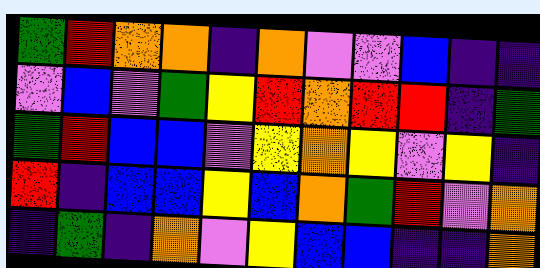[["green", "red", "orange", "orange", "indigo", "orange", "violet", "violet", "blue", "indigo", "indigo"], ["violet", "blue", "violet", "green", "yellow", "red", "orange", "red", "red", "indigo", "green"], ["green", "red", "blue", "blue", "violet", "yellow", "orange", "yellow", "violet", "yellow", "indigo"], ["red", "indigo", "blue", "blue", "yellow", "blue", "orange", "green", "red", "violet", "orange"], ["indigo", "green", "indigo", "orange", "violet", "yellow", "blue", "blue", "indigo", "indigo", "orange"]]